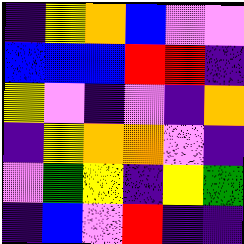[["indigo", "yellow", "orange", "blue", "violet", "violet"], ["blue", "blue", "blue", "red", "red", "indigo"], ["yellow", "violet", "indigo", "violet", "indigo", "orange"], ["indigo", "yellow", "orange", "orange", "violet", "indigo"], ["violet", "green", "yellow", "indigo", "yellow", "green"], ["indigo", "blue", "violet", "red", "indigo", "indigo"]]